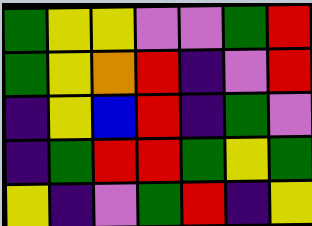[["green", "yellow", "yellow", "violet", "violet", "green", "red"], ["green", "yellow", "orange", "red", "indigo", "violet", "red"], ["indigo", "yellow", "blue", "red", "indigo", "green", "violet"], ["indigo", "green", "red", "red", "green", "yellow", "green"], ["yellow", "indigo", "violet", "green", "red", "indigo", "yellow"]]